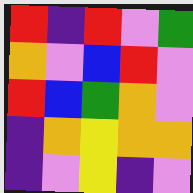[["red", "indigo", "red", "violet", "green"], ["orange", "violet", "blue", "red", "violet"], ["red", "blue", "green", "orange", "violet"], ["indigo", "orange", "yellow", "orange", "orange"], ["indigo", "violet", "yellow", "indigo", "violet"]]